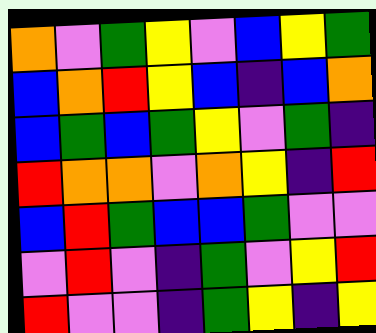[["orange", "violet", "green", "yellow", "violet", "blue", "yellow", "green"], ["blue", "orange", "red", "yellow", "blue", "indigo", "blue", "orange"], ["blue", "green", "blue", "green", "yellow", "violet", "green", "indigo"], ["red", "orange", "orange", "violet", "orange", "yellow", "indigo", "red"], ["blue", "red", "green", "blue", "blue", "green", "violet", "violet"], ["violet", "red", "violet", "indigo", "green", "violet", "yellow", "red"], ["red", "violet", "violet", "indigo", "green", "yellow", "indigo", "yellow"]]